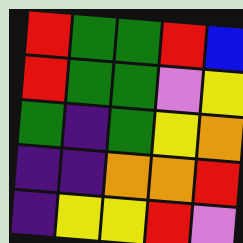[["red", "green", "green", "red", "blue"], ["red", "green", "green", "violet", "yellow"], ["green", "indigo", "green", "yellow", "orange"], ["indigo", "indigo", "orange", "orange", "red"], ["indigo", "yellow", "yellow", "red", "violet"]]